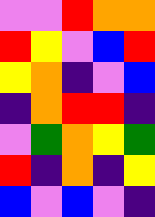[["violet", "violet", "red", "orange", "orange"], ["red", "yellow", "violet", "blue", "red"], ["yellow", "orange", "indigo", "violet", "blue"], ["indigo", "orange", "red", "red", "indigo"], ["violet", "green", "orange", "yellow", "green"], ["red", "indigo", "orange", "indigo", "yellow"], ["blue", "violet", "blue", "violet", "indigo"]]